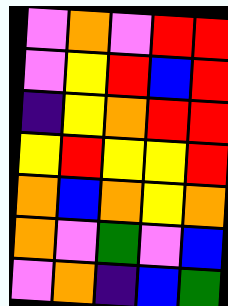[["violet", "orange", "violet", "red", "red"], ["violet", "yellow", "red", "blue", "red"], ["indigo", "yellow", "orange", "red", "red"], ["yellow", "red", "yellow", "yellow", "red"], ["orange", "blue", "orange", "yellow", "orange"], ["orange", "violet", "green", "violet", "blue"], ["violet", "orange", "indigo", "blue", "green"]]